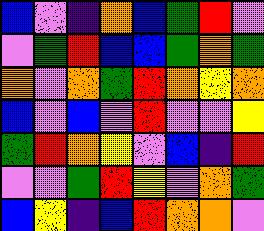[["blue", "violet", "indigo", "orange", "blue", "green", "red", "violet"], ["violet", "green", "red", "blue", "blue", "green", "orange", "green"], ["orange", "violet", "orange", "green", "red", "orange", "yellow", "orange"], ["blue", "violet", "blue", "violet", "red", "violet", "violet", "yellow"], ["green", "red", "orange", "yellow", "violet", "blue", "indigo", "red"], ["violet", "violet", "green", "red", "yellow", "violet", "orange", "green"], ["blue", "yellow", "indigo", "blue", "red", "orange", "orange", "violet"]]